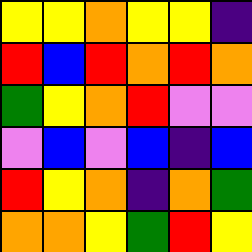[["yellow", "yellow", "orange", "yellow", "yellow", "indigo"], ["red", "blue", "red", "orange", "red", "orange"], ["green", "yellow", "orange", "red", "violet", "violet"], ["violet", "blue", "violet", "blue", "indigo", "blue"], ["red", "yellow", "orange", "indigo", "orange", "green"], ["orange", "orange", "yellow", "green", "red", "yellow"]]